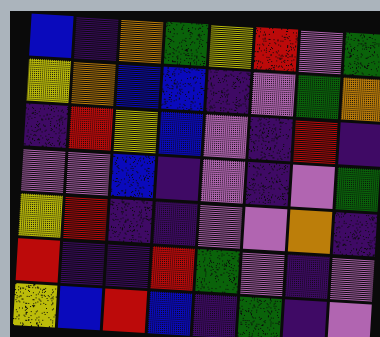[["blue", "indigo", "orange", "green", "yellow", "red", "violet", "green"], ["yellow", "orange", "blue", "blue", "indigo", "violet", "green", "orange"], ["indigo", "red", "yellow", "blue", "violet", "indigo", "red", "indigo"], ["violet", "violet", "blue", "indigo", "violet", "indigo", "violet", "green"], ["yellow", "red", "indigo", "indigo", "violet", "violet", "orange", "indigo"], ["red", "indigo", "indigo", "red", "green", "violet", "indigo", "violet"], ["yellow", "blue", "red", "blue", "indigo", "green", "indigo", "violet"]]